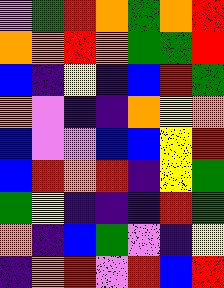[["violet", "green", "red", "orange", "green", "orange", "red"], ["orange", "orange", "red", "orange", "green", "green", "red"], ["blue", "indigo", "yellow", "indigo", "blue", "red", "green"], ["orange", "violet", "indigo", "indigo", "orange", "yellow", "orange"], ["blue", "violet", "violet", "blue", "blue", "yellow", "red"], ["blue", "red", "orange", "red", "indigo", "yellow", "green"], ["green", "yellow", "indigo", "indigo", "indigo", "red", "green"], ["orange", "indigo", "blue", "green", "violet", "indigo", "yellow"], ["indigo", "orange", "red", "violet", "red", "blue", "red"]]